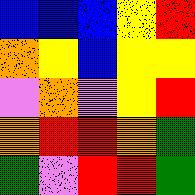[["blue", "blue", "blue", "yellow", "red"], ["orange", "yellow", "blue", "yellow", "yellow"], ["violet", "orange", "violet", "yellow", "red"], ["orange", "red", "red", "orange", "green"], ["green", "violet", "red", "red", "green"]]